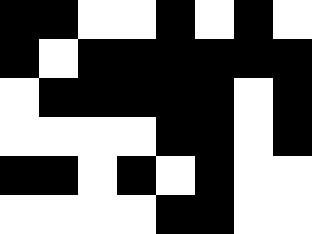[["black", "black", "white", "white", "black", "white", "black", "white"], ["black", "white", "black", "black", "black", "black", "black", "black"], ["white", "black", "black", "black", "black", "black", "white", "black"], ["white", "white", "white", "white", "black", "black", "white", "black"], ["black", "black", "white", "black", "white", "black", "white", "white"], ["white", "white", "white", "white", "black", "black", "white", "white"]]